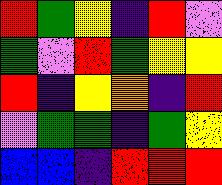[["red", "green", "yellow", "indigo", "red", "violet"], ["green", "violet", "red", "green", "yellow", "yellow"], ["red", "indigo", "yellow", "orange", "indigo", "red"], ["violet", "green", "green", "indigo", "green", "yellow"], ["blue", "blue", "indigo", "red", "red", "red"]]